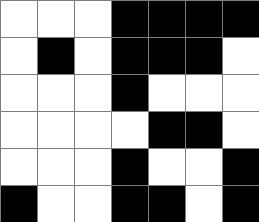[["white", "white", "white", "black", "black", "black", "black"], ["white", "black", "white", "black", "black", "black", "white"], ["white", "white", "white", "black", "white", "white", "white"], ["white", "white", "white", "white", "black", "black", "white"], ["white", "white", "white", "black", "white", "white", "black"], ["black", "white", "white", "black", "black", "white", "black"]]